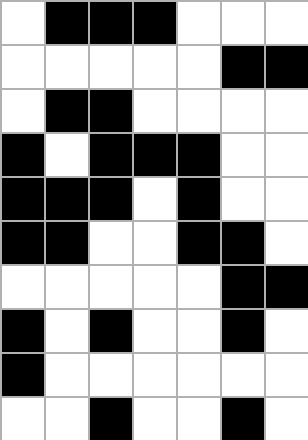[["white", "black", "black", "black", "white", "white", "white"], ["white", "white", "white", "white", "white", "black", "black"], ["white", "black", "black", "white", "white", "white", "white"], ["black", "white", "black", "black", "black", "white", "white"], ["black", "black", "black", "white", "black", "white", "white"], ["black", "black", "white", "white", "black", "black", "white"], ["white", "white", "white", "white", "white", "black", "black"], ["black", "white", "black", "white", "white", "black", "white"], ["black", "white", "white", "white", "white", "white", "white"], ["white", "white", "black", "white", "white", "black", "white"]]